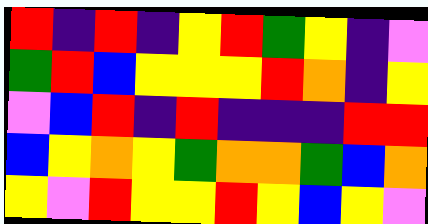[["red", "indigo", "red", "indigo", "yellow", "red", "green", "yellow", "indigo", "violet"], ["green", "red", "blue", "yellow", "yellow", "yellow", "red", "orange", "indigo", "yellow"], ["violet", "blue", "red", "indigo", "red", "indigo", "indigo", "indigo", "red", "red"], ["blue", "yellow", "orange", "yellow", "green", "orange", "orange", "green", "blue", "orange"], ["yellow", "violet", "red", "yellow", "yellow", "red", "yellow", "blue", "yellow", "violet"]]